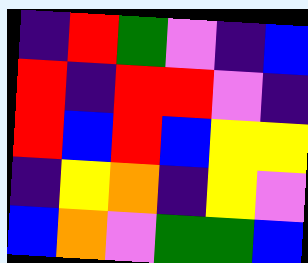[["indigo", "red", "green", "violet", "indigo", "blue"], ["red", "indigo", "red", "red", "violet", "indigo"], ["red", "blue", "red", "blue", "yellow", "yellow"], ["indigo", "yellow", "orange", "indigo", "yellow", "violet"], ["blue", "orange", "violet", "green", "green", "blue"]]